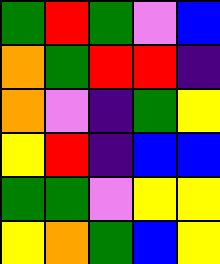[["green", "red", "green", "violet", "blue"], ["orange", "green", "red", "red", "indigo"], ["orange", "violet", "indigo", "green", "yellow"], ["yellow", "red", "indigo", "blue", "blue"], ["green", "green", "violet", "yellow", "yellow"], ["yellow", "orange", "green", "blue", "yellow"]]